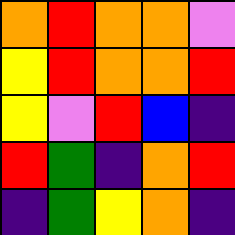[["orange", "red", "orange", "orange", "violet"], ["yellow", "red", "orange", "orange", "red"], ["yellow", "violet", "red", "blue", "indigo"], ["red", "green", "indigo", "orange", "red"], ["indigo", "green", "yellow", "orange", "indigo"]]